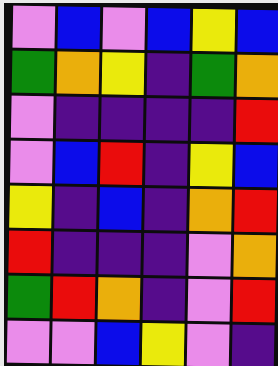[["violet", "blue", "violet", "blue", "yellow", "blue"], ["green", "orange", "yellow", "indigo", "green", "orange"], ["violet", "indigo", "indigo", "indigo", "indigo", "red"], ["violet", "blue", "red", "indigo", "yellow", "blue"], ["yellow", "indigo", "blue", "indigo", "orange", "red"], ["red", "indigo", "indigo", "indigo", "violet", "orange"], ["green", "red", "orange", "indigo", "violet", "red"], ["violet", "violet", "blue", "yellow", "violet", "indigo"]]